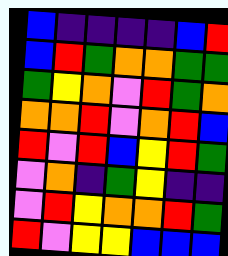[["blue", "indigo", "indigo", "indigo", "indigo", "blue", "red"], ["blue", "red", "green", "orange", "orange", "green", "green"], ["green", "yellow", "orange", "violet", "red", "green", "orange"], ["orange", "orange", "red", "violet", "orange", "red", "blue"], ["red", "violet", "red", "blue", "yellow", "red", "green"], ["violet", "orange", "indigo", "green", "yellow", "indigo", "indigo"], ["violet", "red", "yellow", "orange", "orange", "red", "green"], ["red", "violet", "yellow", "yellow", "blue", "blue", "blue"]]